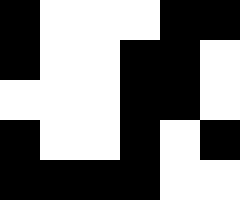[["black", "white", "white", "white", "black", "black"], ["black", "white", "white", "black", "black", "white"], ["white", "white", "white", "black", "black", "white"], ["black", "white", "white", "black", "white", "black"], ["black", "black", "black", "black", "white", "white"]]